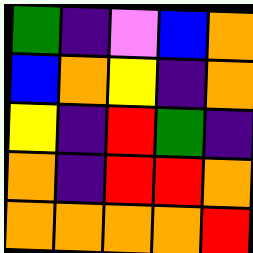[["green", "indigo", "violet", "blue", "orange"], ["blue", "orange", "yellow", "indigo", "orange"], ["yellow", "indigo", "red", "green", "indigo"], ["orange", "indigo", "red", "red", "orange"], ["orange", "orange", "orange", "orange", "red"]]